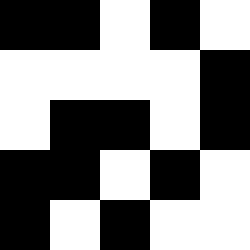[["black", "black", "white", "black", "white"], ["white", "white", "white", "white", "black"], ["white", "black", "black", "white", "black"], ["black", "black", "white", "black", "white"], ["black", "white", "black", "white", "white"]]